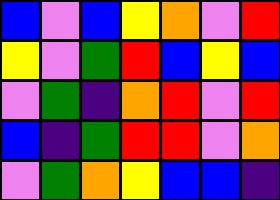[["blue", "violet", "blue", "yellow", "orange", "violet", "red"], ["yellow", "violet", "green", "red", "blue", "yellow", "blue"], ["violet", "green", "indigo", "orange", "red", "violet", "red"], ["blue", "indigo", "green", "red", "red", "violet", "orange"], ["violet", "green", "orange", "yellow", "blue", "blue", "indigo"]]